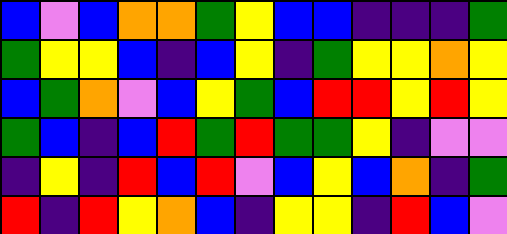[["blue", "violet", "blue", "orange", "orange", "green", "yellow", "blue", "blue", "indigo", "indigo", "indigo", "green"], ["green", "yellow", "yellow", "blue", "indigo", "blue", "yellow", "indigo", "green", "yellow", "yellow", "orange", "yellow"], ["blue", "green", "orange", "violet", "blue", "yellow", "green", "blue", "red", "red", "yellow", "red", "yellow"], ["green", "blue", "indigo", "blue", "red", "green", "red", "green", "green", "yellow", "indigo", "violet", "violet"], ["indigo", "yellow", "indigo", "red", "blue", "red", "violet", "blue", "yellow", "blue", "orange", "indigo", "green"], ["red", "indigo", "red", "yellow", "orange", "blue", "indigo", "yellow", "yellow", "indigo", "red", "blue", "violet"]]